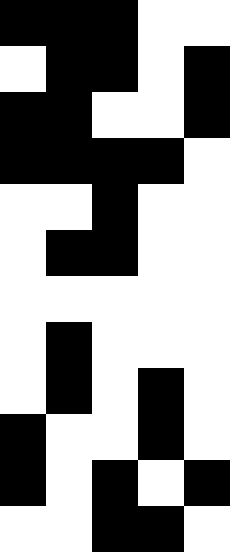[["black", "black", "black", "white", "white"], ["white", "black", "black", "white", "black"], ["black", "black", "white", "white", "black"], ["black", "black", "black", "black", "white"], ["white", "white", "black", "white", "white"], ["white", "black", "black", "white", "white"], ["white", "white", "white", "white", "white"], ["white", "black", "white", "white", "white"], ["white", "black", "white", "black", "white"], ["black", "white", "white", "black", "white"], ["black", "white", "black", "white", "black"], ["white", "white", "black", "black", "white"]]